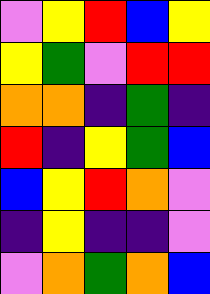[["violet", "yellow", "red", "blue", "yellow"], ["yellow", "green", "violet", "red", "red"], ["orange", "orange", "indigo", "green", "indigo"], ["red", "indigo", "yellow", "green", "blue"], ["blue", "yellow", "red", "orange", "violet"], ["indigo", "yellow", "indigo", "indigo", "violet"], ["violet", "orange", "green", "orange", "blue"]]